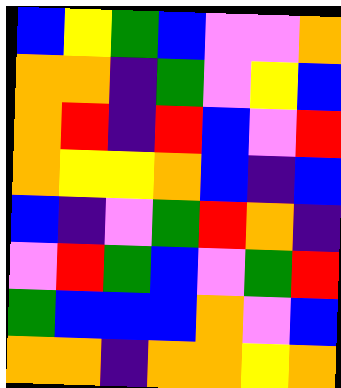[["blue", "yellow", "green", "blue", "violet", "violet", "orange"], ["orange", "orange", "indigo", "green", "violet", "yellow", "blue"], ["orange", "red", "indigo", "red", "blue", "violet", "red"], ["orange", "yellow", "yellow", "orange", "blue", "indigo", "blue"], ["blue", "indigo", "violet", "green", "red", "orange", "indigo"], ["violet", "red", "green", "blue", "violet", "green", "red"], ["green", "blue", "blue", "blue", "orange", "violet", "blue"], ["orange", "orange", "indigo", "orange", "orange", "yellow", "orange"]]